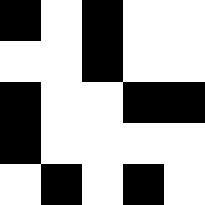[["black", "white", "black", "white", "white"], ["white", "white", "black", "white", "white"], ["black", "white", "white", "black", "black"], ["black", "white", "white", "white", "white"], ["white", "black", "white", "black", "white"]]